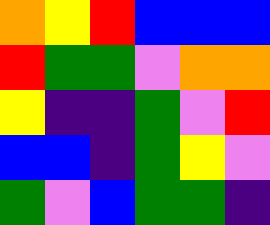[["orange", "yellow", "red", "blue", "blue", "blue"], ["red", "green", "green", "violet", "orange", "orange"], ["yellow", "indigo", "indigo", "green", "violet", "red"], ["blue", "blue", "indigo", "green", "yellow", "violet"], ["green", "violet", "blue", "green", "green", "indigo"]]